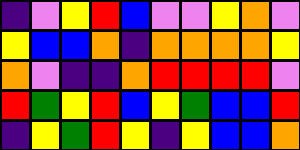[["indigo", "violet", "yellow", "red", "blue", "violet", "violet", "yellow", "orange", "violet"], ["yellow", "blue", "blue", "orange", "indigo", "orange", "orange", "orange", "orange", "yellow"], ["orange", "violet", "indigo", "indigo", "orange", "red", "red", "red", "red", "violet"], ["red", "green", "yellow", "red", "blue", "yellow", "green", "blue", "blue", "red"], ["indigo", "yellow", "green", "red", "yellow", "indigo", "yellow", "blue", "blue", "orange"]]